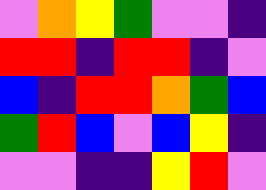[["violet", "orange", "yellow", "green", "violet", "violet", "indigo"], ["red", "red", "indigo", "red", "red", "indigo", "violet"], ["blue", "indigo", "red", "red", "orange", "green", "blue"], ["green", "red", "blue", "violet", "blue", "yellow", "indigo"], ["violet", "violet", "indigo", "indigo", "yellow", "red", "violet"]]